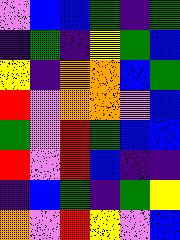[["violet", "blue", "blue", "green", "indigo", "green"], ["indigo", "green", "indigo", "yellow", "green", "blue"], ["yellow", "indigo", "orange", "orange", "blue", "green"], ["red", "violet", "orange", "orange", "violet", "blue"], ["green", "violet", "red", "green", "blue", "blue"], ["red", "violet", "red", "blue", "indigo", "indigo"], ["indigo", "blue", "green", "indigo", "green", "yellow"], ["orange", "violet", "red", "yellow", "violet", "blue"]]